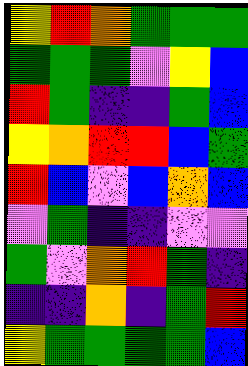[["yellow", "red", "orange", "green", "green", "green"], ["green", "green", "green", "violet", "yellow", "blue"], ["red", "green", "indigo", "indigo", "green", "blue"], ["yellow", "orange", "red", "red", "blue", "green"], ["red", "blue", "violet", "blue", "orange", "blue"], ["violet", "green", "indigo", "indigo", "violet", "violet"], ["green", "violet", "orange", "red", "green", "indigo"], ["indigo", "indigo", "orange", "indigo", "green", "red"], ["yellow", "green", "green", "green", "green", "blue"]]